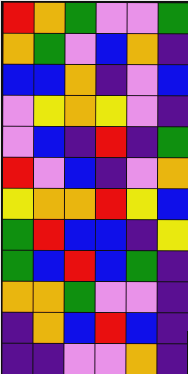[["red", "orange", "green", "violet", "violet", "green"], ["orange", "green", "violet", "blue", "orange", "indigo"], ["blue", "blue", "orange", "indigo", "violet", "blue"], ["violet", "yellow", "orange", "yellow", "violet", "indigo"], ["violet", "blue", "indigo", "red", "indigo", "green"], ["red", "violet", "blue", "indigo", "violet", "orange"], ["yellow", "orange", "orange", "red", "yellow", "blue"], ["green", "red", "blue", "blue", "indigo", "yellow"], ["green", "blue", "red", "blue", "green", "indigo"], ["orange", "orange", "green", "violet", "violet", "indigo"], ["indigo", "orange", "blue", "red", "blue", "indigo"], ["indigo", "indigo", "violet", "violet", "orange", "indigo"]]